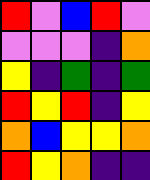[["red", "violet", "blue", "red", "violet"], ["violet", "violet", "violet", "indigo", "orange"], ["yellow", "indigo", "green", "indigo", "green"], ["red", "yellow", "red", "indigo", "yellow"], ["orange", "blue", "yellow", "yellow", "orange"], ["red", "yellow", "orange", "indigo", "indigo"]]